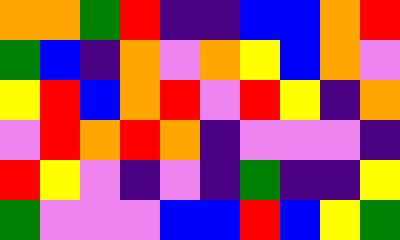[["orange", "orange", "green", "red", "indigo", "indigo", "blue", "blue", "orange", "red"], ["green", "blue", "indigo", "orange", "violet", "orange", "yellow", "blue", "orange", "violet"], ["yellow", "red", "blue", "orange", "red", "violet", "red", "yellow", "indigo", "orange"], ["violet", "red", "orange", "red", "orange", "indigo", "violet", "violet", "violet", "indigo"], ["red", "yellow", "violet", "indigo", "violet", "indigo", "green", "indigo", "indigo", "yellow"], ["green", "violet", "violet", "violet", "blue", "blue", "red", "blue", "yellow", "green"]]